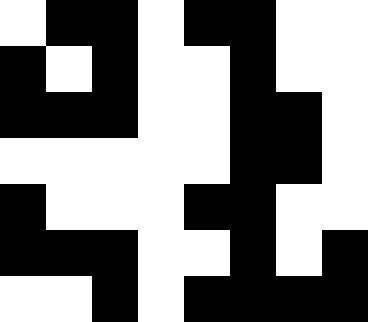[["white", "black", "black", "white", "black", "black", "white", "white"], ["black", "white", "black", "white", "white", "black", "white", "white"], ["black", "black", "black", "white", "white", "black", "black", "white"], ["white", "white", "white", "white", "white", "black", "black", "white"], ["black", "white", "white", "white", "black", "black", "white", "white"], ["black", "black", "black", "white", "white", "black", "white", "black"], ["white", "white", "black", "white", "black", "black", "black", "black"]]